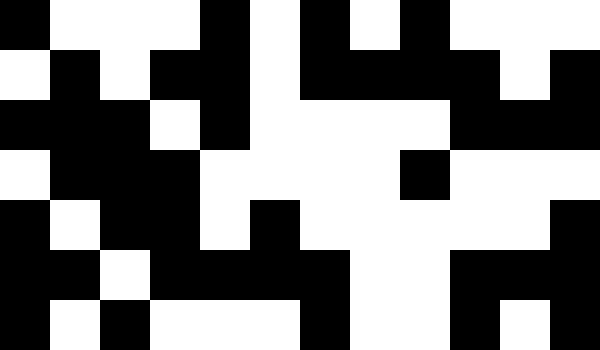[["black", "white", "white", "white", "black", "white", "black", "white", "black", "white", "white", "white"], ["white", "black", "white", "black", "black", "white", "black", "black", "black", "black", "white", "black"], ["black", "black", "black", "white", "black", "white", "white", "white", "white", "black", "black", "black"], ["white", "black", "black", "black", "white", "white", "white", "white", "black", "white", "white", "white"], ["black", "white", "black", "black", "white", "black", "white", "white", "white", "white", "white", "black"], ["black", "black", "white", "black", "black", "black", "black", "white", "white", "black", "black", "black"], ["black", "white", "black", "white", "white", "white", "black", "white", "white", "black", "white", "black"]]